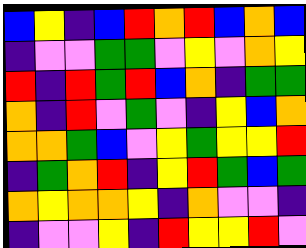[["blue", "yellow", "indigo", "blue", "red", "orange", "red", "blue", "orange", "blue"], ["indigo", "violet", "violet", "green", "green", "violet", "yellow", "violet", "orange", "yellow"], ["red", "indigo", "red", "green", "red", "blue", "orange", "indigo", "green", "green"], ["orange", "indigo", "red", "violet", "green", "violet", "indigo", "yellow", "blue", "orange"], ["orange", "orange", "green", "blue", "violet", "yellow", "green", "yellow", "yellow", "red"], ["indigo", "green", "orange", "red", "indigo", "yellow", "red", "green", "blue", "green"], ["orange", "yellow", "orange", "orange", "yellow", "indigo", "orange", "violet", "violet", "indigo"], ["indigo", "violet", "violet", "yellow", "indigo", "red", "yellow", "yellow", "red", "violet"]]